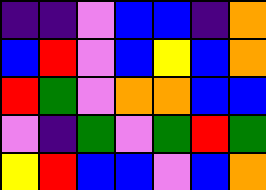[["indigo", "indigo", "violet", "blue", "blue", "indigo", "orange"], ["blue", "red", "violet", "blue", "yellow", "blue", "orange"], ["red", "green", "violet", "orange", "orange", "blue", "blue"], ["violet", "indigo", "green", "violet", "green", "red", "green"], ["yellow", "red", "blue", "blue", "violet", "blue", "orange"]]